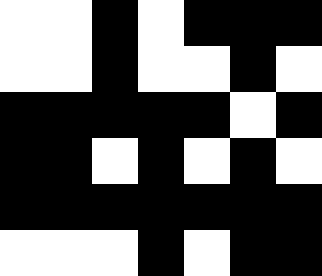[["white", "white", "black", "white", "black", "black", "black"], ["white", "white", "black", "white", "white", "black", "white"], ["black", "black", "black", "black", "black", "white", "black"], ["black", "black", "white", "black", "white", "black", "white"], ["black", "black", "black", "black", "black", "black", "black"], ["white", "white", "white", "black", "white", "black", "black"]]